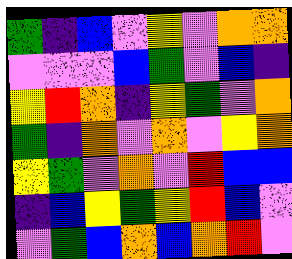[["green", "indigo", "blue", "violet", "yellow", "violet", "orange", "orange"], ["violet", "violet", "violet", "blue", "green", "violet", "blue", "indigo"], ["yellow", "red", "orange", "indigo", "yellow", "green", "violet", "orange"], ["green", "indigo", "orange", "violet", "orange", "violet", "yellow", "orange"], ["yellow", "green", "violet", "orange", "violet", "red", "blue", "blue"], ["indigo", "blue", "yellow", "green", "yellow", "red", "blue", "violet"], ["violet", "green", "blue", "orange", "blue", "orange", "red", "violet"]]